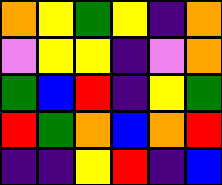[["orange", "yellow", "green", "yellow", "indigo", "orange"], ["violet", "yellow", "yellow", "indigo", "violet", "orange"], ["green", "blue", "red", "indigo", "yellow", "green"], ["red", "green", "orange", "blue", "orange", "red"], ["indigo", "indigo", "yellow", "red", "indigo", "blue"]]